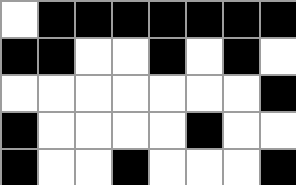[["white", "black", "black", "black", "black", "black", "black", "black"], ["black", "black", "white", "white", "black", "white", "black", "white"], ["white", "white", "white", "white", "white", "white", "white", "black"], ["black", "white", "white", "white", "white", "black", "white", "white"], ["black", "white", "white", "black", "white", "white", "white", "black"]]